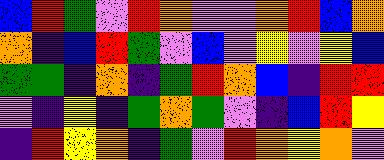[["blue", "red", "green", "violet", "red", "orange", "violet", "violet", "orange", "red", "blue", "orange"], ["orange", "indigo", "blue", "red", "green", "violet", "blue", "violet", "yellow", "violet", "yellow", "blue"], ["green", "green", "indigo", "orange", "indigo", "green", "red", "orange", "blue", "indigo", "red", "red"], ["violet", "indigo", "yellow", "indigo", "green", "orange", "green", "violet", "indigo", "blue", "red", "yellow"], ["indigo", "red", "yellow", "orange", "indigo", "green", "violet", "red", "orange", "yellow", "orange", "violet"]]